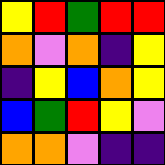[["yellow", "red", "green", "red", "red"], ["orange", "violet", "orange", "indigo", "yellow"], ["indigo", "yellow", "blue", "orange", "yellow"], ["blue", "green", "red", "yellow", "violet"], ["orange", "orange", "violet", "indigo", "indigo"]]